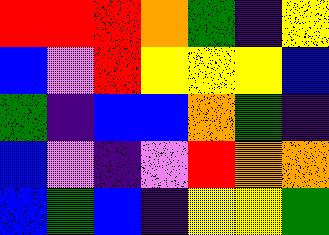[["red", "red", "red", "orange", "green", "indigo", "yellow"], ["blue", "violet", "red", "yellow", "yellow", "yellow", "blue"], ["green", "indigo", "blue", "blue", "orange", "green", "indigo"], ["blue", "violet", "indigo", "violet", "red", "orange", "orange"], ["blue", "green", "blue", "indigo", "yellow", "yellow", "green"]]